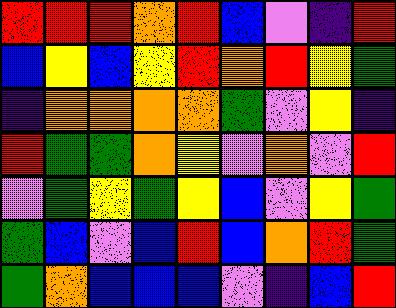[["red", "red", "red", "orange", "red", "blue", "violet", "indigo", "red"], ["blue", "yellow", "blue", "yellow", "red", "orange", "red", "yellow", "green"], ["indigo", "orange", "orange", "orange", "orange", "green", "violet", "yellow", "indigo"], ["red", "green", "green", "orange", "yellow", "violet", "orange", "violet", "red"], ["violet", "green", "yellow", "green", "yellow", "blue", "violet", "yellow", "green"], ["green", "blue", "violet", "blue", "red", "blue", "orange", "red", "green"], ["green", "orange", "blue", "blue", "blue", "violet", "indigo", "blue", "red"]]